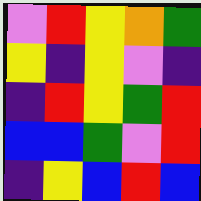[["violet", "red", "yellow", "orange", "green"], ["yellow", "indigo", "yellow", "violet", "indigo"], ["indigo", "red", "yellow", "green", "red"], ["blue", "blue", "green", "violet", "red"], ["indigo", "yellow", "blue", "red", "blue"]]